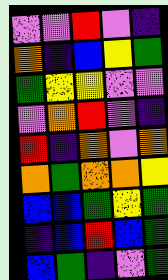[["violet", "violet", "red", "violet", "indigo"], ["orange", "indigo", "blue", "yellow", "green"], ["green", "yellow", "yellow", "violet", "violet"], ["violet", "orange", "red", "violet", "indigo"], ["red", "indigo", "orange", "violet", "orange"], ["orange", "green", "orange", "orange", "yellow"], ["blue", "blue", "green", "yellow", "green"], ["indigo", "blue", "red", "blue", "green"], ["blue", "green", "indigo", "violet", "green"]]